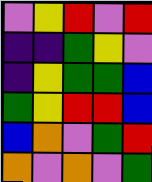[["violet", "yellow", "red", "violet", "red"], ["indigo", "indigo", "green", "yellow", "violet"], ["indigo", "yellow", "green", "green", "blue"], ["green", "yellow", "red", "red", "blue"], ["blue", "orange", "violet", "green", "red"], ["orange", "violet", "orange", "violet", "green"]]